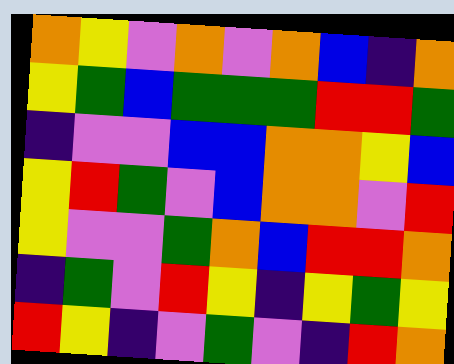[["orange", "yellow", "violet", "orange", "violet", "orange", "blue", "indigo", "orange"], ["yellow", "green", "blue", "green", "green", "green", "red", "red", "green"], ["indigo", "violet", "violet", "blue", "blue", "orange", "orange", "yellow", "blue"], ["yellow", "red", "green", "violet", "blue", "orange", "orange", "violet", "red"], ["yellow", "violet", "violet", "green", "orange", "blue", "red", "red", "orange"], ["indigo", "green", "violet", "red", "yellow", "indigo", "yellow", "green", "yellow"], ["red", "yellow", "indigo", "violet", "green", "violet", "indigo", "red", "orange"]]